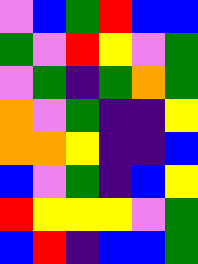[["violet", "blue", "green", "red", "blue", "blue"], ["green", "violet", "red", "yellow", "violet", "green"], ["violet", "green", "indigo", "green", "orange", "green"], ["orange", "violet", "green", "indigo", "indigo", "yellow"], ["orange", "orange", "yellow", "indigo", "indigo", "blue"], ["blue", "violet", "green", "indigo", "blue", "yellow"], ["red", "yellow", "yellow", "yellow", "violet", "green"], ["blue", "red", "indigo", "blue", "blue", "green"]]